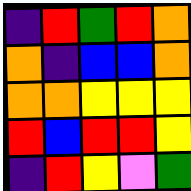[["indigo", "red", "green", "red", "orange"], ["orange", "indigo", "blue", "blue", "orange"], ["orange", "orange", "yellow", "yellow", "yellow"], ["red", "blue", "red", "red", "yellow"], ["indigo", "red", "yellow", "violet", "green"]]